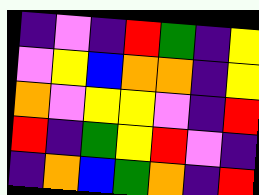[["indigo", "violet", "indigo", "red", "green", "indigo", "yellow"], ["violet", "yellow", "blue", "orange", "orange", "indigo", "yellow"], ["orange", "violet", "yellow", "yellow", "violet", "indigo", "red"], ["red", "indigo", "green", "yellow", "red", "violet", "indigo"], ["indigo", "orange", "blue", "green", "orange", "indigo", "red"]]